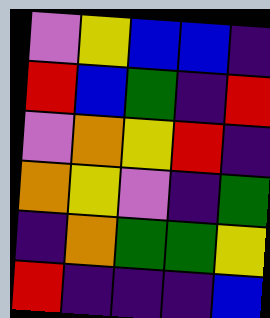[["violet", "yellow", "blue", "blue", "indigo"], ["red", "blue", "green", "indigo", "red"], ["violet", "orange", "yellow", "red", "indigo"], ["orange", "yellow", "violet", "indigo", "green"], ["indigo", "orange", "green", "green", "yellow"], ["red", "indigo", "indigo", "indigo", "blue"]]